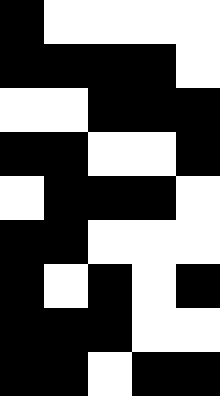[["black", "white", "white", "white", "white"], ["black", "black", "black", "black", "white"], ["white", "white", "black", "black", "black"], ["black", "black", "white", "white", "black"], ["white", "black", "black", "black", "white"], ["black", "black", "white", "white", "white"], ["black", "white", "black", "white", "black"], ["black", "black", "black", "white", "white"], ["black", "black", "white", "black", "black"]]